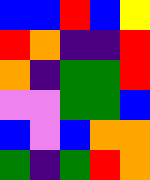[["blue", "blue", "red", "blue", "yellow"], ["red", "orange", "indigo", "indigo", "red"], ["orange", "indigo", "green", "green", "red"], ["violet", "violet", "green", "green", "blue"], ["blue", "violet", "blue", "orange", "orange"], ["green", "indigo", "green", "red", "orange"]]